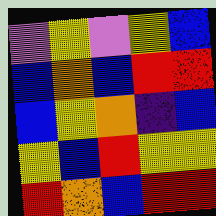[["violet", "yellow", "violet", "yellow", "blue"], ["blue", "orange", "blue", "red", "red"], ["blue", "yellow", "orange", "indigo", "blue"], ["yellow", "blue", "red", "yellow", "yellow"], ["red", "orange", "blue", "red", "red"]]